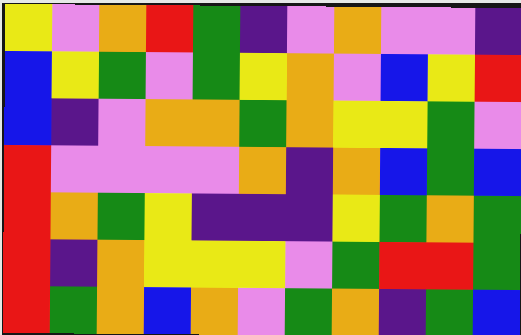[["yellow", "violet", "orange", "red", "green", "indigo", "violet", "orange", "violet", "violet", "indigo"], ["blue", "yellow", "green", "violet", "green", "yellow", "orange", "violet", "blue", "yellow", "red"], ["blue", "indigo", "violet", "orange", "orange", "green", "orange", "yellow", "yellow", "green", "violet"], ["red", "violet", "violet", "violet", "violet", "orange", "indigo", "orange", "blue", "green", "blue"], ["red", "orange", "green", "yellow", "indigo", "indigo", "indigo", "yellow", "green", "orange", "green"], ["red", "indigo", "orange", "yellow", "yellow", "yellow", "violet", "green", "red", "red", "green"], ["red", "green", "orange", "blue", "orange", "violet", "green", "orange", "indigo", "green", "blue"]]